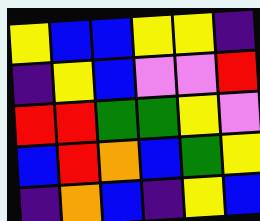[["yellow", "blue", "blue", "yellow", "yellow", "indigo"], ["indigo", "yellow", "blue", "violet", "violet", "red"], ["red", "red", "green", "green", "yellow", "violet"], ["blue", "red", "orange", "blue", "green", "yellow"], ["indigo", "orange", "blue", "indigo", "yellow", "blue"]]